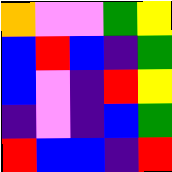[["orange", "violet", "violet", "green", "yellow"], ["blue", "red", "blue", "indigo", "green"], ["blue", "violet", "indigo", "red", "yellow"], ["indigo", "violet", "indigo", "blue", "green"], ["red", "blue", "blue", "indigo", "red"]]